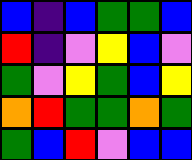[["blue", "indigo", "blue", "green", "green", "blue"], ["red", "indigo", "violet", "yellow", "blue", "violet"], ["green", "violet", "yellow", "green", "blue", "yellow"], ["orange", "red", "green", "green", "orange", "green"], ["green", "blue", "red", "violet", "blue", "blue"]]